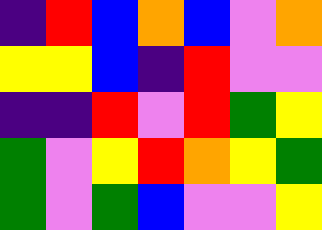[["indigo", "red", "blue", "orange", "blue", "violet", "orange"], ["yellow", "yellow", "blue", "indigo", "red", "violet", "violet"], ["indigo", "indigo", "red", "violet", "red", "green", "yellow"], ["green", "violet", "yellow", "red", "orange", "yellow", "green"], ["green", "violet", "green", "blue", "violet", "violet", "yellow"]]